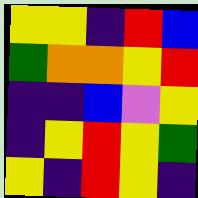[["yellow", "yellow", "indigo", "red", "blue"], ["green", "orange", "orange", "yellow", "red"], ["indigo", "indigo", "blue", "violet", "yellow"], ["indigo", "yellow", "red", "yellow", "green"], ["yellow", "indigo", "red", "yellow", "indigo"]]